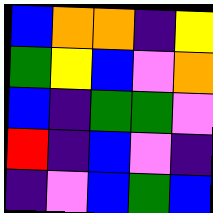[["blue", "orange", "orange", "indigo", "yellow"], ["green", "yellow", "blue", "violet", "orange"], ["blue", "indigo", "green", "green", "violet"], ["red", "indigo", "blue", "violet", "indigo"], ["indigo", "violet", "blue", "green", "blue"]]